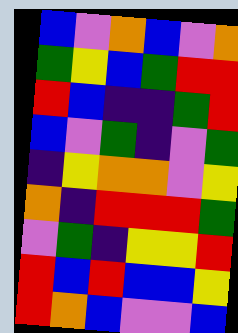[["blue", "violet", "orange", "blue", "violet", "orange"], ["green", "yellow", "blue", "green", "red", "red"], ["red", "blue", "indigo", "indigo", "green", "red"], ["blue", "violet", "green", "indigo", "violet", "green"], ["indigo", "yellow", "orange", "orange", "violet", "yellow"], ["orange", "indigo", "red", "red", "red", "green"], ["violet", "green", "indigo", "yellow", "yellow", "red"], ["red", "blue", "red", "blue", "blue", "yellow"], ["red", "orange", "blue", "violet", "violet", "blue"]]